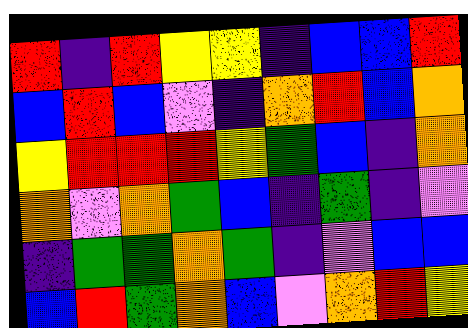[["red", "indigo", "red", "yellow", "yellow", "indigo", "blue", "blue", "red"], ["blue", "red", "blue", "violet", "indigo", "orange", "red", "blue", "orange"], ["yellow", "red", "red", "red", "yellow", "green", "blue", "indigo", "orange"], ["orange", "violet", "orange", "green", "blue", "indigo", "green", "indigo", "violet"], ["indigo", "green", "green", "orange", "green", "indigo", "violet", "blue", "blue"], ["blue", "red", "green", "orange", "blue", "violet", "orange", "red", "yellow"]]